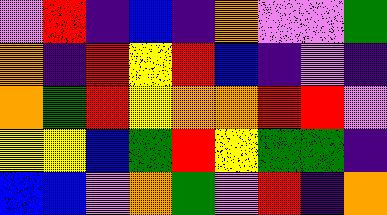[["violet", "red", "indigo", "blue", "indigo", "orange", "violet", "violet", "green"], ["orange", "indigo", "red", "yellow", "red", "blue", "indigo", "violet", "indigo"], ["orange", "green", "red", "yellow", "orange", "orange", "red", "red", "violet"], ["yellow", "yellow", "blue", "green", "red", "yellow", "green", "green", "indigo"], ["blue", "blue", "violet", "orange", "green", "violet", "red", "indigo", "orange"]]